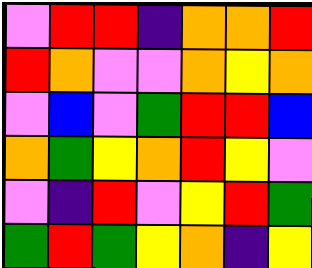[["violet", "red", "red", "indigo", "orange", "orange", "red"], ["red", "orange", "violet", "violet", "orange", "yellow", "orange"], ["violet", "blue", "violet", "green", "red", "red", "blue"], ["orange", "green", "yellow", "orange", "red", "yellow", "violet"], ["violet", "indigo", "red", "violet", "yellow", "red", "green"], ["green", "red", "green", "yellow", "orange", "indigo", "yellow"]]